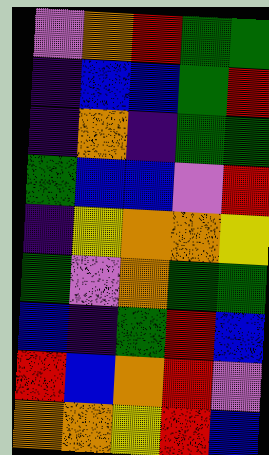[["violet", "orange", "red", "green", "green"], ["indigo", "blue", "blue", "green", "red"], ["indigo", "orange", "indigo", "green", "green"], ["green", "blue", "blue", "violet", "red"], ["indigo", "yellow", "orange", "orange", "yellow"], ["green", "violet", "orange", "green", "green"], ["blue", "indigo", "green", "red", "blue"], ["red", "blue", "orange", "red", "violet"], ["orange", "orange", "yellow", "red", "blue"]]